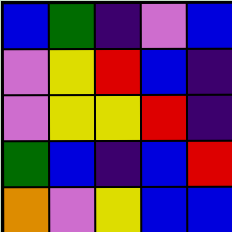[["blue", "green", "indigo", "violet", "blue"], ["violet", "yellow", "red", "blue", "indigo"], ["violet", "yellow", "yellow", "red", "indigo"], ["green", "blue", "indigo", "blue", "red"], ["orange", "violet", "yellow", "blue", "blue"]]